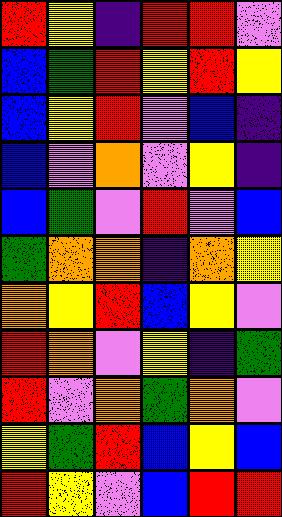[["red", "yellow", "indigo", "red", "red", "violet"], ["blue", "green", "red", "yellow", "red", "yellow"], ["blue", "yellow", "red", "violet", "blue", "indigo"], ["blue", "violet", "orange", "violet", "yellow", "indigo"], ["blue", "green", "violet", "red", "violet", "blue"], ["green", "orange", "orange", "indigo", "orange", "yellow"], ["orange", "yellow", "red", "blue", "yellow", "violet"], ["red", "orange", "violet", "yellow", "indigo", "green"], ["red", "violet", "orange", "green", "orange", "violet"], ["yellow", "green", "red", "blue", "yellow", "blue"], ["red", "yellow", "violet", "blue", "red", "red"]]